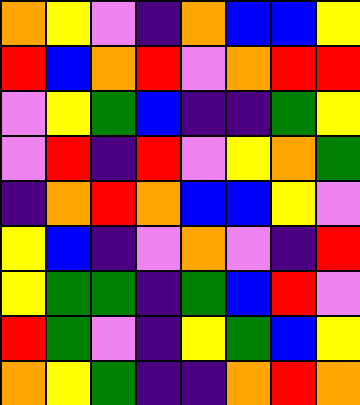[["orange", "yellow", "violet", "indigo", "orange", "blue", "blue", "yellow"], ["red", "blue", "orange", "red", "violet", "orange", "red", "red"], ["violet", "yellow", "green", "blue", "indigo", "indigo", "green", "yellow"], ["violet", "red", "indigo", "red", "violet", "yellow", "orange", "green"], ["indigo", "orange", "red", "orange", "blue", "blue", "yellow", "violet"], ["yellow", "blue", "indigo", "violet", "orange", "violet", "indigo", "red"], ["yellow", "green", "green", "indigo", "green", "blue", "red", "violet"], ["red", "green", "violet", "indigo", "yellow", "green", "blue", "yellow"], ["orange", "yellow", "green", "indigo", "indigo", "orange", "red", "orange"]]